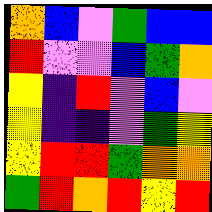[["orange", "blue", "violet", "green", "blue", "blue"], ["red", "violet", "violet", "blue", "green", "orange"], ["yellow", "indigo", "red", "violet", "blue", "violet"], ["yellow", "indigo", "indigo", "violet", "green", "yellow"], ["yellow", "red", "red", "green", "orange", "orange"], ["green", "red", "orange", "red", "yellow", "red"]]